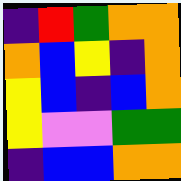[["indigo", "red", "green", "orange", "orange"], ["orange", "blue", "yellow", "indigo", "orange"], ["yellow", "blue", "indigo", "blue", "orange"], ["yellow", "violet", "violet", "green", "green"], ["indigo", "blue", "blue", "orange", "orange"]]